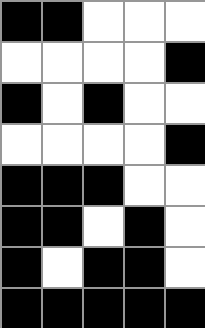[["black", "black", "white", "white", "white"], ["white", "white", "white", "white", "black"], ["black", "white", "black", "white", "white"], ["white", "white", "white", "white", "black"], ["black", "black", "black", "white", "white"], ["black", "black", "white", "black", "white"], ["black", "white", "black", "black", "white"], ["black", "black", "black", "black", "black"]]